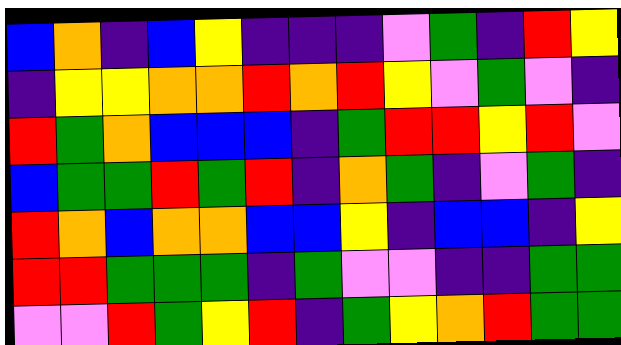[["blue", "orange", "indigo", "blue", "yellow", "indigo", "indigo", "indigo", "violet", "green", "indigo", "red", "yellow"], ["indigo", "yellow", "yellow", "orange", "orange", "red", "orange", "red", "yellow", "violet", "green", "violet", "indigo"], ["red", "green", "orange", "blue", "blue", "blue", "indigo", "green", "red", "red", "yellow", "red", "violet"], ["blue", "green", "green", "red", "green", "red", "indigo", "orange", "green", "indigo", "violet", "green", "indigo"], ["red", "orange", "blue", "orange", "orange", "blue", "blue", "yellow", "indigo", "blue", "blue", "indigo", "yellow"], ["red", "red", "green", "green", "green", "indigo", "green", "violet", "violet", "indigo", "indigo", "green", "green"], ["violet", "violet", "red", "green", "yellow", "red", "indigo", "green", "yellow", "orange", "red", "green", "green"]]